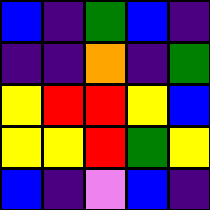[["blue", "indigo", "green", "blue", "indigo"], ["indigo", "indigo", "orange", "indigo", "green"], ["yellow", "red", "red", "yellow", "blue"], ["yellow", "yellow", "red", "green", "yellow"], ["blue", "indigo", "violet", "blue", "indigo"]]